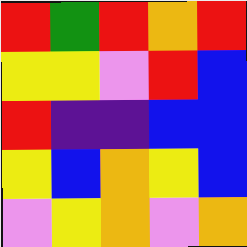[["red", "green", "red", "orange", "red"], ["yellow", "yellow", "violet", "red", "blue"], ["red", "indigo", "indigo", "blue", "blue"], ["yellow", "blue", "orange", "yellow", "blue"], ["violet", "yellow", "orange", "violet", "orange"]]